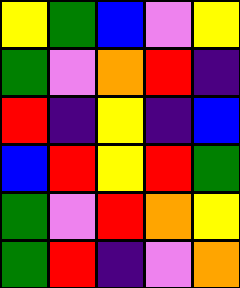[["yellow", "green", "blue", "violet", "yellow"], ["green", "violet", "orange", "red", "indigo"], ["red", "indigo", "yellow", "indigo", "blue"], ["blue", "red", "yellow", "red", "green"], ["green", "violet", "red", "orange", "yellow"], ["green", "red", "indigo", "violet", "orange"]]